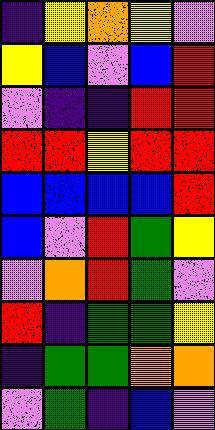[["indigo", "yellow", "orange", "yellow", "violet"], ["yellow", "blue", "violet", "blue", "red"], ["violet", "indigo", "indigo", "red", "red"], ["red", "red", "yellow", "red", "red"], ["blue", "blue", "blue", "blue", "red"], ["blue", "violet", "red", "green", "yellow"], ["violet", "orange", "red", "green", "violet"], ["red", "indigo", "green", "green", "yellow"], ["indigo", "green", "green", "orange", "orange"], ["violet", "green", "indigo", "blue", "violet"]]